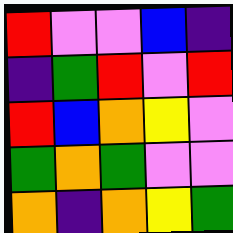[["red", "violet", "violet", "blue", "indigo"], ["indigo", "green", "red", "violet", "red"], ["red", "blue", "orange", "yellow", "violet"], ["green", "orange", "green", "violet", "violet"], ["orange", "indigo", "orange", "yellow", "green"]]